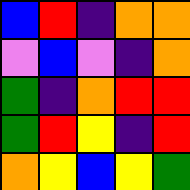[["blue", "red", "indigo", "orange", "orange"], ["violet", "blue", "violet", "indigo", "orange"], ["green", "indigo", "orange", "red", "red"], ["green", "red", "yellow", "indigo", "red"], ["orange", "yellow", "blue", "yellow", "green"]]